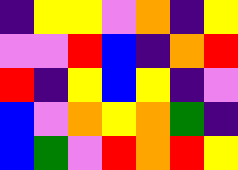[["indigo", "yellow", "yellow", "violet", "orange", "indigo", "yellow"], ["violet", "violet", "red", "blue", "indigo", "orange", "red"], ["red", "indigo", "yellow", "blue", "yellow", "indigo", "violet"], ["blue", "violet", "orange", "yellow", "orange", "green", "indigo"], ["blue", "green", "violet", "red", "orange", "red", "yellow"]]